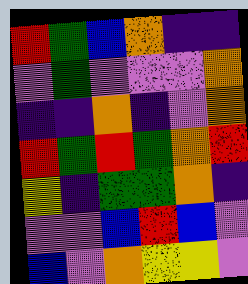[["red", "green", "blue", "orange", "indigo", "indigo"], ["violet", "green", "violet", "violet", "violet", "orange"], ["indigo", "indigo", "orange", "indigo", "violet", "orange"], ["red", "green", "red", "green", "orange", "red"], ["yellow", "indigo", "green", "green", "orange", "indigo"], ["violet", "violet", "blue", "red", "blue", "violet"], ["blue", "violet", "orange", "yellow", "yellow", "violet"]]